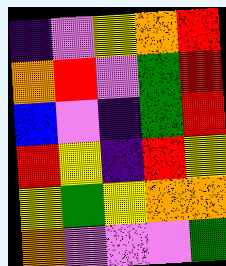[["indigo", "violet", "yellow", "orange", "red"], ["orange", "red", "violet", "green", "red"], ["blue", "violet", "indigo", "green", "red"], ["red", "yellow", "indigo", "red", "yellow"], ["yellow", "green", "yellow", "orange", "orange"], ["orange", "violet", "violet", "violet", "green"]]